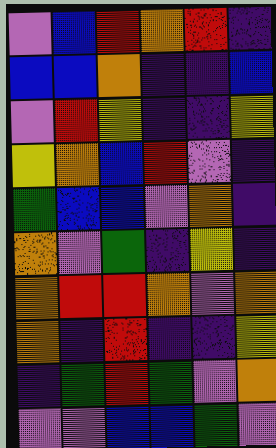[["violet", "blue", "red", "orange", "red", "indigo"], ["blue", "blue", "orange", "indigo", "indigo", "blue"], ["violet", "red", "yellow", "indigo", "indigo", "yellow"], ["yellow", "orange", "blue", "red", "violet", "indigo"], ["green", "blue", "blue", "violet", "orange", "indigo"], ["orange", "violet", "green", "indigo", "yellow", "indigo"], ["orange", "red", "red", "orange", "violet", "orange"], ["orange", "indigo", "red", "indigo", "indigo", "yellow"], ["indigo", "green", "red", "green", "violet", "orange"], ["violet", "violet", "blue", "blue", "green", "violet"]]